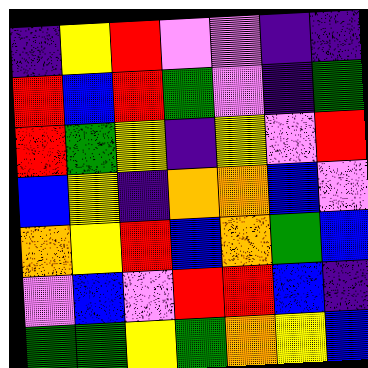[["indigo", "yellow", "red", "violet", "violet", "indigo", "indigo"], ["red", "blue", "red", "green", "violet", "indigo", "green"], ["red", "green", "yellow", "indigo", "yellow", "violet", "red"], ["blue", "yellow", "indigo", "orange", "orange", "blue", "violet"], ["orange", "yellow", "red", "blue", "orange", "green", "blue"], ["violet", "blue", "violet", "red", "red", "blue", "indigo"], ["green", "green", "yellow", "green", "orange", "yellow", "blue"]]